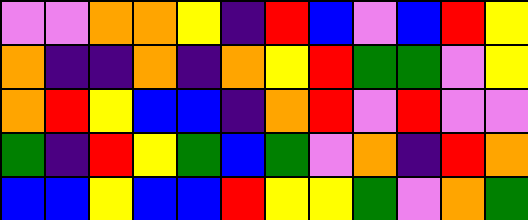[["violet", "violet", "orange", "orange", "yellow", "indigo", "red", "blue", "violet", "blue", "red", "yellow"], ["orange", "indigo", "indigo", "orange", "indigo", "orange", "yellow", "red", "green", "green", "violet", "yellow"], ["orange", "red", "yellow", "blue", "blue", "indigo", "orange", "red", "violet", "red", "violet", "violet"], ["green", "indigo", "red", "yellow", "green", "blue", "green", "violet", "orange", "indigo", "red", "orange"], ["blue", "blue", "yellow", "blue", "blue", "red", "yellow", "yellow", "green", "violet", "orange", "green"]]